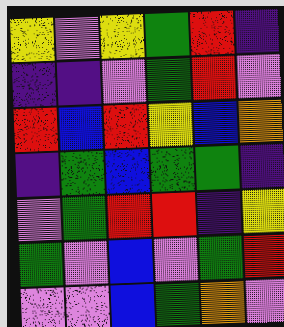[["yellow", "violet", "yellow", "green", "red", "indigo"], ["indigo", "indigo", "violet", "green", "red", "violet"], ["red", "blue", "red", "yellow", "blue", "orange"], ["indigo", "green", "blue", "green", "green", "indigo"], ["violet", "green", "red", "red", "indigo", "yellow"], ["green", "violet", "blue", "violet", "green", "red"], ["violet", "violet", "blue", "green", "orange", "violet"]]